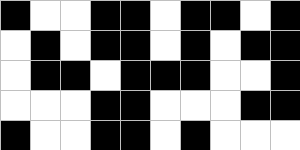[["black", "white", "white", "black", "black", "white", "black", "black", "white", "black"], ["white", "black", "white", "black", "black", "white", "black", "white", "black", "black"], ["white", "black", "black", "white", "black", "black", "black", "white", "white", "black"], ["white", "white", "white", "black", "black", "white", "white", "white", "black", "black"], ["black", "white", "white", "black", "black", "white", "black", "white", "white", "white"]]